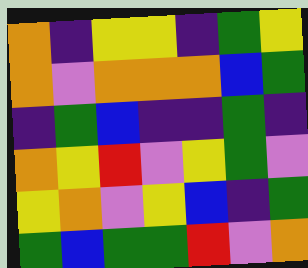[["orange", "indigo", "yellow", "yellow", "indigo", "green", "yellow"], ["orange", "violet", "orange", "orange", "orange", "blue", "green"], ["indigo", "green", "blue", "indigo", "indigo", "green", "indigo"], ["orange", "yellow", "red", "violet", "yellow", "green", "violet"], ["yellow", "orange", "violet", "yellow", "blue", "indigo", "green"], ["green", "blue", "green", "green", "red", "violet", "orange"]]